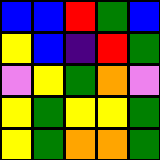[["blue", "blue", "red", "green", "blue"], ["yellow", "blue", "indigo", "red", "green"], ["violet", "yellow", "green", "orange", "violet"], ["yellow", "green", "yellow", "yellow", "green"], ["yellow", "green", "orange", "orange", "green"]]